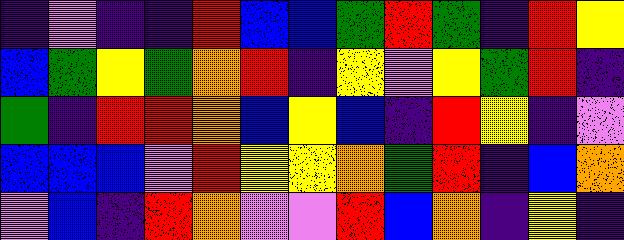[["indigo", "violet", "indigo", "indigo", "red", "blue", "blue", "green", "red", "green", "indigo", "red", "yellow"], ["blue", "green", "yellow", "green", "orange", "red", "indigo", "yellow", "violet", "yellow", "green", "red", "indigo"], ["green", "indigo", "red", "red", "orange", "blue", "yellow", "blue", "indigo", "red", "yellow", "indigo", "violet"], ["blue", "blue", "blue", "violet", "red", "yellow", "yellow", "orange", "green", "red", "indigo", "blue", "orange"], ["violet", "blue", "indigo", "red", "orange", "violet", "violet", "red", "blue", "orange", "indigo", "yellow", "indigo"]]